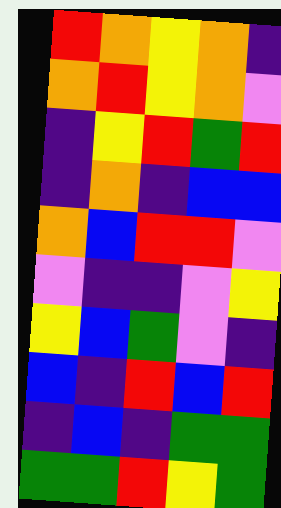[["red", "orange", "yellow", "orange", "indigo"], ["orange", "red", "yellow", "orange", "violet"], ["indigo", "yellow", "red", "green", "red"], ["indigo", "orange", "indigo", "blue", "blue"], ["orange", "blue", "red", "red", "violet"], ["violet", "indigo", "indigo", "violet", "yellow"], ["yellow", "blue", "green", "violet", "indigo"], ["blue", "indigo", "red", "blue", "red"], ["indigo", "blue", "indigo", "green", "green"], ["green", "green", "red", "yellow", "green"]]